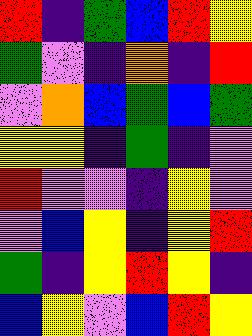[["red", "indigo", "green", "blue", "red", "yellow"], ["green", "violet", "indigo", "orange", "indigo", "red"], ["violet", "orange", "blue", "green", "blue", "green"], ["yellow", "yellow", "indigo", "green", "indigo", "violet"], ["red", "violet", "violet", "indigo", "yellow", "violet"], ["violet", "blue", "yellow", "indigo", "yellow", "red"], ["green", "indigo", "yellow", "red", "yellow", "indigo"], ["blue", "yellow", "violet", "blue", "red", "yellow"]]